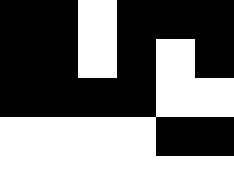[["black", "black", "white", "black", "black", "black"], ["black", "black", "white", "black", "white", "black"], ["black", "black", "black", "black", "white", "white"], ["white", "white", "white", "white", "black", "black"], ["white", "white", "white", "white", "white", "white"]]